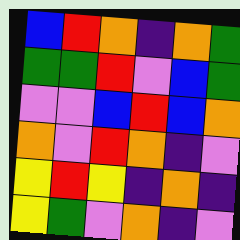[["blue", "red", "orange", "indigo", "orange", "green"], ["green", "green", "red", "violet", "blue", "green"], ["violet", "violet", "blue", "red", "blue", "orange"], ["orange", "violet", "red", "orange", "indigo", "violet"], ["yellow", "red", "yellow", "indigo", "orange", "indigo"], ["yellow", "green", "violet", "orange", "indigo", "violet"]]